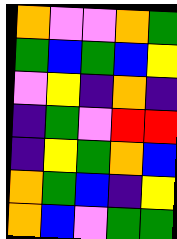[["orange", "violet", "violet", "orange", "green"], ["green", "blue", "green", "blue", "yellow"], ["violet", "yellow", "indigo", "orange", "indigo"], ["indigo", "green", "violet", "red", "red"], ["indigo", "yellow", "green", "orange", "blue"], ["orange", "green", "blue", "indigo", "yellow"], ["orange", "blue", "violet", "green", "green"]]